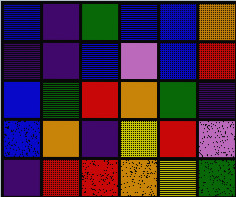[["blue", "indigo", "green", "blue", "blue", "orange"], ["indigo", "indigo", "blue", "violet", "blue", "red"], ["blue", "green", "red", "orange", "green", "indigo"], ["blue", "orange", "indigo", "yellow", "red", "violet"], ["indigo", "red", "red", "orange", "yellow", "green"]]